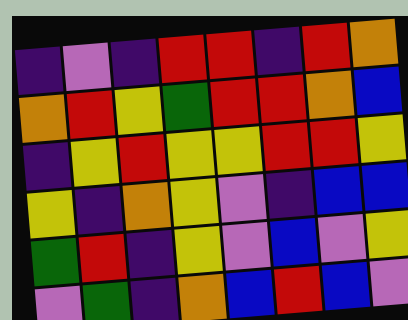[["indigo", "violet", "indigo", "red", "red", "indigo", "red", "orange"], ["orange", "red", "yellow", "green", "red", "red", "orange", "blue"], ["indigo", "yellow", "red", "yellow", "yellow", "red", "red", "yellow"], ["yellow", "indigo", "orange", "yellow", "violet", "indigo", "blue", "blue"], ["green", "red", "indigo", "yellow", "violet", "blue", "violet", "yellow"], ["violet", "green", "indigo", "orange", "blue", "red", "blue", "violet"]]